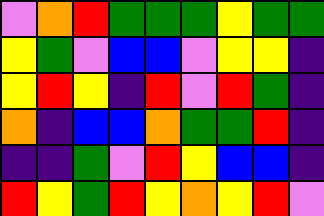[["violet", "orange", "red", "green", "green", "green", "yellow", "green", "green"], ["yellow", "green", "violet", "blue", "blue", "violet", "yellow", "yellow", "indigo"], ["yellow", "red", "yellow", "indigo", "red", "violet", "red", "green", "indigo"], ["orange", "indigo", "blue", "blue", "orange", "green", "green", "red", "indigo"], ["indigo", "indigo", "green", "violet", "red", "yellow", "blue", "blue", "indigo"], ["red", "yellow", "green", "red", "yellow", "orange", "yellow", "red", "violet"]]